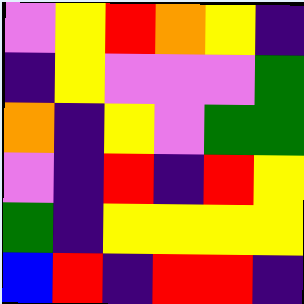[["violet", "yellow", "red", "orange", "yellow", "indigo"], ["indigo", "yellow", "violet", "violet", "violet", "green"], ["orange", "indigo", "yellow", "violet", "green", "green"], ["violet", "indigo", "red", "indigo", "red", "yellow"], ["green", "indigo", "yellow", "yellow", "yellow", "yellow"], ["blue", "red", "indigo", "red", "red", "indigo"]]